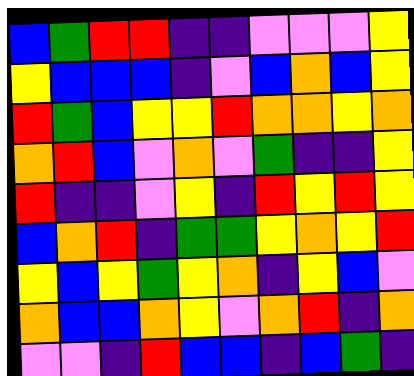[["blue", "green", "red", "red", "indigo", "indigo", "violet", "violet", "violet", "yellow"], ["yellow", "blue", "blue", "blue", "indigo", "violet", "blue", "orange", "blue", "yellow"], ["red", "green", "blue", "yellow", "yellow", "red", "orange", "orange", "yellow", "orange"], ["orange", "red", "blue", "violet", "orange", "violet", "green", "indigo", "indigo", "yellow"], ["red", "indigo", "indigo", "violet", "yellow", "indigo", "red", "yellow", "red", "yellow"], ["blue", "orange", "red", "indigo", "green", "green", "yellow", "orange", "yellow", "red"], ["yellow", "blue", "yellow", "green", "yellow", "orange", "indigo", "yellow", "blue", "violet"], ["orange", "blue", "blue", "orange", "yellow", "violet", "orange", "red", "indigo", "orange"], ["violet", "violet", "indigo", "red", "blue", "blue", "indigo", "blue", "green", "indigo"]]